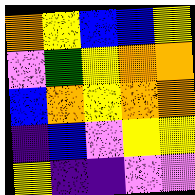[["orange", "yellow", "blue", "blue", "yellow"], ["violet", "green", "yellow", "orange", "orange"], ["blue", "orange", "yellow", "orange", "orange"], ["indigo", "blue", "violet", "yellow", "yellow"], ["yellow", "indigo", "indigo", "violet", "violet"]]